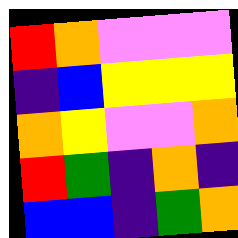[["red", "orange", "violet", "violet", "violet"], ["indigo", "blue", "yellow", "yellow", "yellow"], ["orange", "yellow", "violet", "violet", "orange"], ["red", "green", "indigo", "orange", "indigo"], ["blue", "blue", "indigo", "green", "orange"]]